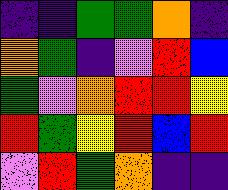[["indigo", "indigo", "green", "green", "orange", "indigo"], ["orange", "green", "indigo", "violet", "red", "blue"], ["green", "violet", "orange", "red", "red", "yellow"], ["red", "green", "yellow", "red", "blue", "red"], ["violet", "red", "green", "orange", "indigo", "indigo"]]